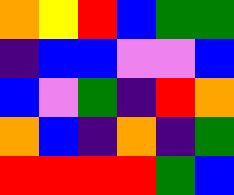[["orange", "yellow", "red", "blue", "green", "green"], ["indigo", "blue", "blue", "violet", "violet", "blue"], ["blue", "violet", "green", "indigo", "red", "orange"], ["orange", "blue", "indigo", "orange", "indigo", "green"], ["red", "red", "red", "red", "green", "blue"]]